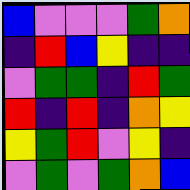[["blue", "violet", "violet", "violet", "green", "orange"], ["indigo", "red", "blue", "yellow", "indigo", "indigo"], ["violet", "green", "green", "indigo", "red", "green"], ["red", "indigo", "red", "indigo", "orange", "yellow"], ["yellow", "green", "red", "violet", "yellow", "indigo"], ["violet", "green", "violet", "green", "orange", "blue"]]